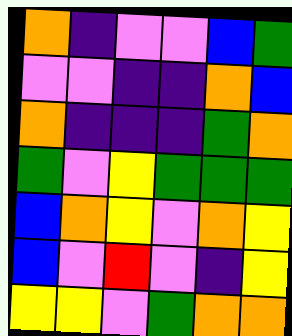[["orange", "indigo", "violet", "violet", "blue", "green"], ["violet", "violet", "indigo", "indigo", "orange", "blue"], ["orange", "indigo", "indigo", "indigo", "green", "orange"], ["green", "violet", "yellow", "green", "green", "green"], ["blue", "orange", "yellow", "violet", "orange", "yellow"], ["blue", "violet", "red", "violet", "indigo", "yellow"], ["yellow", "yellow", "violet", "green", "orange", "orange"]]